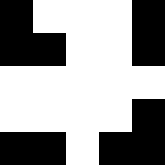[["black", "white", "white", "white", "black"], ["black", "black", "white", "white", "black"], ["white", "white", "white", "white", "white"], ["white", "white", "white", "white", "black"], ["black", "black", "white", "black", "black"]]